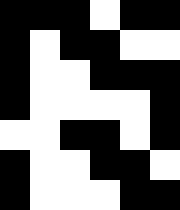[["black", "black", "black", "white", "black", "black"], ["black", "white", "black", "black", "white", "white"], ["black", "white", "white", "black", "black", "black"], ["black", "white", "white", "white", "white", "black"], ["white", "white", "black", "black", "white", "black"], ["black", "white", "white", "black", "black", "white"], ["black", "white", "white", "white", "black", "black"]]